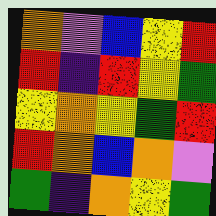[["orange", "violet", "blue", "yellow", "red"], ["red", "indigo", "red", "yellow", "green"], ["yellow", "orange", "yellow", "green", "red"], ["red", "orange", "blue", "orange", "violet"], ["green", "indigo", "orange", "yellow", "green"]]